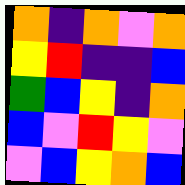[["orange", "indigo", "orange", "violet", "orange"], ["yellow", "red", "indigo", "indigo", "blue"], ["green", "blue", "yellow", "indigo", "orange"], ["blue", "violet", "red", "yellow", "violet"], ["violet", "blue", "yellow", "orange", "blue"]]